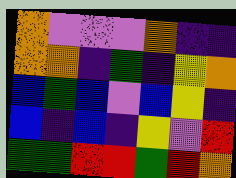[["orange", "violet", "violet", "violet", "orange", "indigo", "indigo"], ["orange", "orange", "indigo", "green", "indigo", "yellow", "orange"], ["blue", "green", "blue", "violet", "blue", "yellow", "indigo"], ["blue", "indigo", "blue", "indigo", "yellow", "violet", "red"], ["green", "green", "red", "red", "green", "red", "orange"]]